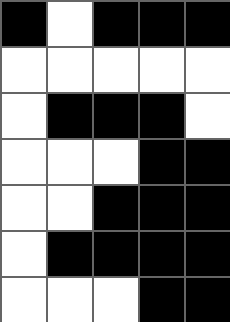[["black", "white", "black", "black", "black"], ["white", "white", "white", "white", "white"], ["white", "black", "black", "black", "white"], ["white", "white", "white", "black", "black"], ["white", "white", "black", "black", "black"], ["white", "black", "black", "black", "black"], ["white", "white", "white", "black", "black"]]